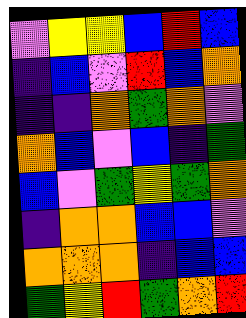[["violet", "yellow", "yellow", "blue", "red", "blue"], ["indigo", "blue", "violet", "red", "blue", "orange"], ["indigo", "indigo", "orange", "green", "orange", "violet"], ["orange", "blue", "violet", "blue", "indigo", "green"], ["blue", "violet", "green", "yellow", "green", "orange"], ["indigo", "orange", "orange", "blue", "blue", "violet"], ["orange", "orange", "orange", "indigo", "blue", "blue"], ["green", "yellow", "red", "green", "orange", "red"]]